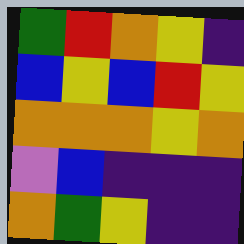[["green", "red", "orange", "yellow", "indigo"], ["blue", "yellow", "blue", "red", "yellow"], ["orange", "orange", "orange", "yellow", "orange"], ["violet", "blue", "indigo", "indigo", "indigo"], ["orange", "green", "yellow", "indigo", "indigo"]]